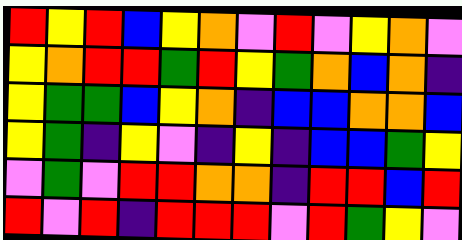[["red", "yellow", "red", "blue", "yellow", "orange", "violet", "red", "violet", "yellow", "orange", "violet"], ["yellow", "orange", "red", "red", "green", "red", "yellow", "green", "orange", "blue", "orange", "indigo"], ["yellow", "green", "green", "blue", "yellow", "orange", "indigo", "blue", "blue", "orange", "orange", "blue"], ["yellow", "green", "indigo", "yellow", "violet", "indigo", "yellow", "indigo", "blue", "blue", "green", "yellow"], ["violet", "green", "violet", "red", "red", "orange", "orange", "indigo", "red", "red", "blue", "red"], ["red", "violet", "red", "indigo", "red", "red", "red", "violet", "red", "green", "yellow", "violet"]]